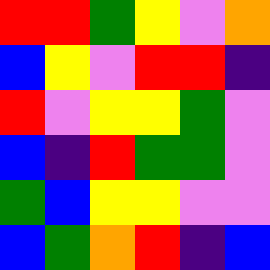[["red", "red", "green", "yellow", "violet", "orange"], ["blue", "yellow", "violet", "red", "red", "indigo"], ["red", "violet", "yellow", "yellow", "green", "violet"], ["blue", "indigo", "red", "green", "green", "violet"], ["green", "blue", "yellow", "yellow", "violet", "violet"], ["blue", "green", "orange", "red", "indigo", "blue"]]